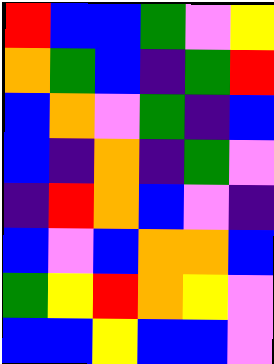[["red", "blue", "blue", "green", "violet", "yellow"], ["orange", "green", "blue", "indigo", "green", "red"], ["blue", "orange", "violet", "green", "indigo", "blue"], ["blue", "indigo", "orange", "indigo", "green", "violet"], ["indigo", "red", "orange", "blue", "violet", "indigo"], ["blue", "violet", "blue", "orange", "orange", "blue"], ["green", "yellow", "red", "orange", "yellow", "violet"], ["blue", "blue", "yellow", "blue", "blue", "violet"]]